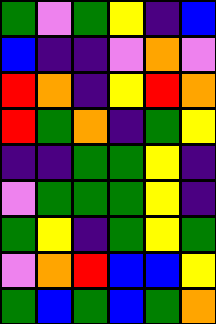[["green", "violet", "green", "yellow", "indigo", "blue"], ["blue", "indigo", "indigo", "violet", "orange", "violet"], ["red", "orange", "indigo", "yellow", "red", "orange"], ["red", "green", "orange", "indigo", "green", "yellow"], ["indigo", "indigo", "green", "green", "yellow", "indigo"], ["violet", "green", "green", "green", "yellow", "indigo"], ["green", "yellow", "indigo", "green", "yellow", "green"], ["violet", "orange", "red", "blue", "blue", "yellow"], ["green", "blue", "green", "blue", "green", "orange"]]